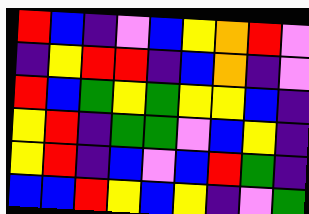[["red", "blue", "indigo", "violet", "blue", "yellow", "orange", "red", "violet"], ["indigo", "yellow", "red", "red", "indigo", "blue", "orange", "indigo", "violet"], ["red", "blue", "green", "yellow", "green", "yellow", "yellow", "blue", "indigo"], ["yellow", "red", "indigo", "green", "green", "violet", "blue", "yellow", "indigo"], ["yellow", "red", "indigo", "blue", "violet", "blue", "red", "green", "indigo"], ["blue", "blue", "red", "yellow", "blue", "yellow", "indigo", "violet", "green"]]